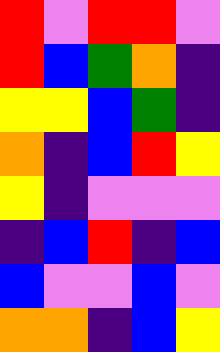[["red", "violet", "red", "red", "violet"], ["red", "blue", "green", "orange", "indigo"], ["yellow", "yellow", "blue", "green", "indigo"], ["orange", "indigo", "blue", "red", "yellow"], ["yellow", "indigo", "violet", "violet", "violet"], ["indigo", "blue", "red", "indigo", "blue"], ["blue", "violet", "violet", "blue", "violet"], ["orange", "orange", "indigo", "blue", "yellow"]]